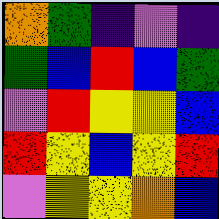[["orange", "green", "indigo", "violet", "indigo"], ["green", "blue", "red", "blue", "green"], ["violet", "red", "yellow", "yellow", "blue"], ["red", "yellow", "blue", "yellow", "red"], ["violet", "yellow", "yellow", "orange", "blue"]]